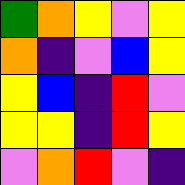[["green", "orange", "yellow", "violet", "yellow"], ["orange", "indigo", "violet", "blue", "yellow"], ["yellow", "blue", "indigo", "red", "violet"], ["yellow", "yellow", "indigo", "red", "yellow"], ["violet", "orange", "red", "violet", "indigo"]]